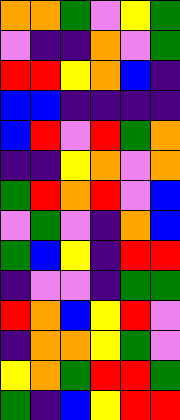[["orange", "orange", "green", "violet", "yellow", "green"], ["violet", "indigo", "indigo", "orange", "violet", "green"], ["red", "red", "yellow", "orange", "blue", "indigo"], ["blue", "blue", "indigo", "indigo", "indigo", "indigo"], ["blue", "red", "violet", "red", "green", "orange"], ["indigo", "indigo", "yellow", "orange", "violet", "orange"], ["green", "red", "orange", "red", "violet", "blue"], ["violet", "green", "violet", "indigo", "orange", "blue"], ["green", "blue", "yellow", "indigo", "red", "red"], ["indigo", "violet", "violet", "indigo", "green", "green"], ["red", "orange", "blue", "yellow", "red", "violet"], ["indigo", "orange", "orange", "yellow", "green", "violet"], ["yellow", "orange", "green", "red", "red", "green"], ["green", "indigo", "blue", "yellow", "red", "red"]]